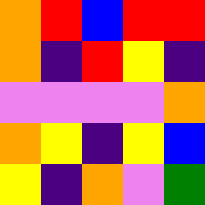[["orange", "red", "blue", "red", "red"], ["orange", "indigo", "red", "yellow", "indigo"], ["violet", "violet", "violet", "violet", "orange"], ["orange", "yellow", "indigo", "yellow", "blue"], ["yellow", "indigo", "orange", "violet", "green"]]